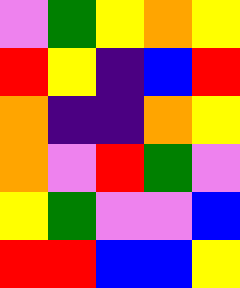[["violet", "green", "yellow", "orange", "yellow"], ["red", "yellow", "indigo", "blue", "red"], ["orange", "indigo", "indigo", "orange", "yellow"], ["orange", "violet", "red", "green", "violet"], ["yellow", "green", "violet", "violet", "blue"], ["red", "red", "blue", "blue", "yellow"]]